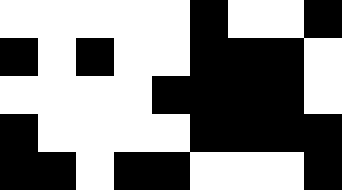[["white", "white", "white", "white", "white", "black", "white", "white", "black"], ["black", "white", "black", "white", "white", "black", "black", "black", "white"], ["white", "white", "white", "white", "black", "black", "black", "black", "white"], ["black", "white", "white", "white", "white", "black", "black", "black", "black"], ["black", "black", "white", "black", "black", "white", "white", "white", "black"]]